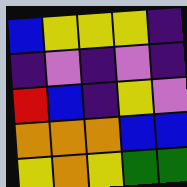[["blue", "yellow", "yellow", "yellow", "indigo"], ["indigo", "violet", "indigo", "violet", "indigo"], ["red", "blue", "indigo", "yellow", "violet"], ["orange", "orange", "orange", "blue", "blue"], ["yellow", "orange", "yellow", "green", "green"]]